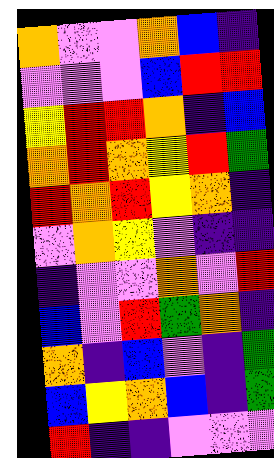[["orange", "violet", "violet", "orange", "blue", "indigo"], ["violet", "violet", "violet", "blue", "red", "red"], ["yellow", "red", "red", "orange", "indigo", "blue"], ["orange", "red", "orange", "yellow", "red", "green"], ["red", "orange", "red", "yellow", "orange", "indigo"], ["violet", "orange", "yellow", "violet", "indigo", "indigo"], ["indigo", "violet", "violet", "orange", "violet", "red"], ["blue", "violet", "red", "green", "orange", "indigo"], ["orange", "indigo", "blue", "violet", "indigo", "green"], ["blue", "yellow", "orange", "blue", "indigo", "green"], ["red", "indigo", "indigo", "violet", "violet", "violet"]]